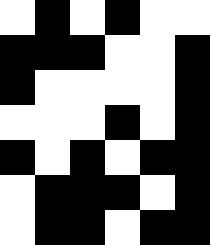[["white", "black", "white", "black", "white", "white"], ["black", "black", "black", "white", "white", "black"], ["black", "white", "white", "white", "white", "black"], ["white", "white", "white", "black", "white", "black"], ["black", "white", "black", "white", "black", "black"], ["white", "black", "black", "black", "white", "black"], ["white", "black", "black", "white", "black", "black"]]